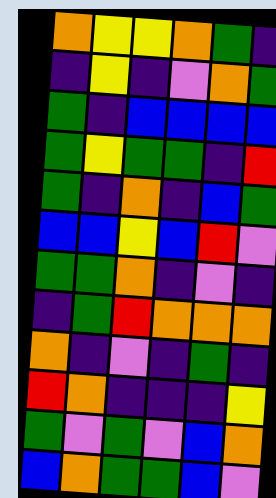[["orange", "yellow", "yellow", "orange", "green", "indigo"], ["indigo", "yellow", "indigo", "violet", "orange", "green"], ["green", "indigo", "blue", "blue", "blue", "blue"], ["green", "yellow", "green", "green", "indigo", "red"], ["green", "indigo", "orange", "indigo", "blue", "green"], ["blue", "blue", "yellow", "blue", "red", "violet"], ["green", "green", "orange", "indigo", "violet", "indigo"], ["indigo", "green", "red", "orange", "orange", "orange"], ["orange", "indigo", "violet", "indigo", "green", "indigo"], ["red", "orange", "indigo", "indigo", "indigo", "yellow"], ["green", "violet", "green", "violet", "blue", "orange"], ["blue", "orange", "green", "green", "blue", "violet"]]